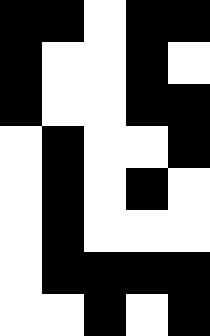[["black", "black", "white", "black", "black"], ["black", "white", "white", "black", "white"], ["black", "white", "white", "black", "black"], ["white", "black", "white", "white", "black"], ["white", "black", "white", "black", "white"], ["white", "black", "white", "white", "white"], ["white", "black", "black", "black", "black"], ["white", "white", "black", "white", "black"]]